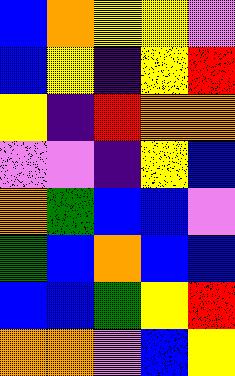[["blue", "orange", "yellow", "yellow", "violet"], ["blue", "yellow", "indigo", "yellow", "red"], ["yellow", "indigo", "red", "orange", "orange"], ["violet", "violet", "indigo", "yellow", "blue"], ["orange", "green", "blue", "blue", "violet"], ["green", "blue", "orange", "blue", "blue"], ["blue", "blue", "green", "yellow", "red"], ["orange", "orange", "violet", "blue", "yellow"]]